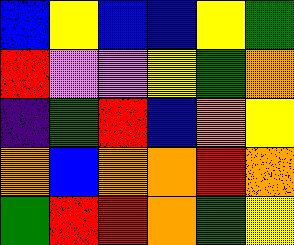[["blue", "yellow", "blue", "blue", "yellow", "green"], ["red", "violet", "violet", "yellow", "green", "orange"], ["indigo", "green", "red", "blue", "orange", "yellow"], ["orange", "blue", "orange", "orange", "red", "orange"], ["green", "red", "red", "orange", "green", "yellow"]]